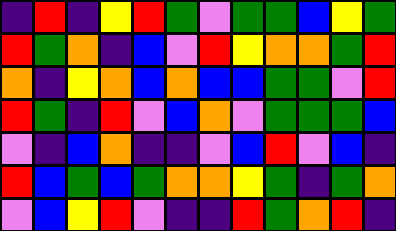[["indigo", "red", "indigo", "yellow", "red", "green", "violet", "green", "green", "blue", "yellow", "green"], ["red", "green", "orange", "indigo", "blue", "violet", "red", "yellow", "orange", "orange", "green", "red"], ["orange", "indigo", "yellow", "orange", "blue", "orange", "blue", "blue", "green", "green", "violet", "red"], ["red", "green", "indigo", "red", "violet", "blue", "orange", "violet", "green", "green", "green", "blue"], ["violet", "indigo", "blue", "orange", "indigo", "indigo", "violet", "blue", "red", "violet", "blue", "indigo"], ["red", "blue", "green", "blue", "green", "orange", "orange", "yellow", "green", "indigo", "green", "orange"], ["violet", "blue", "yellow", "red", "violet", "indigo", "indigo", "red", "green", "orange", "red", "indigo"]]